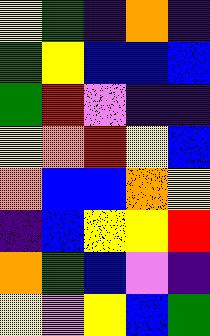[["yellow", "green", "indigo", "orange", "indigo"], ["green", "yellow", "blue", "blue", "blue"], ["green", "red", "violet", "indigo", "indigo"], ["yellow", "orange", "red", "yellow", "blue"], ["orange", "blue", "blue", "orange", "yellow"], ["indigo", "blue", "yellow", "yellow", "red"], ["orange", "green", "blue", "violet", "indigo"], ["yellow", "violet", "yellow", "blue", "green"]]